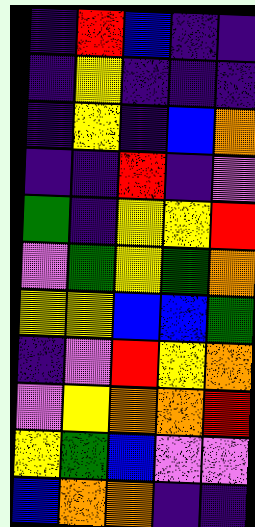[["indigo", "red", "blue", "indigo", "indigo"], ["indigo", "yellow", "indigo", "indigo", "indigo"], ["indigo", "yellow", "indigo", "blue", "orange"], ["indigo", "indigo", "red", "indigo", "violet"], ["green", "indigo", "yellow", "yellow", "red"], ["violet", "green", "yellow", "green", "orange"], ["yellow", "yellow", "blue", "blue", "green"], ["indigo", "violet", "red", "yellow", "orange"], ["violet", "yellow", "orange", "orange", "red"], ["yellow", "green", "blue", "violet", "violet"], ["blue", "orange", "orange", "indigo", "indigo"]]